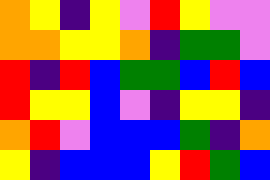[["orange", "yellow", "indigo", "yellow", "violet", "red", "yellow", "violet", "violet"], ["orange", "orange", "yellow", "yellow", "orange", "indigo", "green", "green", "violet"], ["red", "indigo", "red", "blue", "green", "green", "blue", "red", "blue"], ["red", "yellow", "yellow", "blue", "violet", "indigo", "yellow", "yellow", "indigo"], ["orange", "red", "violet", "blue", "blue", "blue", "green", "indigo", "orange"], ["yellow", "indigo", "blue", "blue", "blue", "yellow", "red", "green", "blue"]]